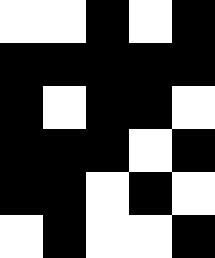[["white", "white", "black", "white", "black"], ["black", "black", "black", "black", "black"], ["black", "white", "black", "black", "white"], ["black", "black", "black", "white", "black"], ["black", "black", "white", "black", "white"], ["white", "black", "white", "white", "black"]]